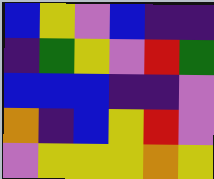[["blue", "yellow", "violet", "blue", "indigo", "indigo"], ["indigo", "green", "yellow", "violet", "red", "green"], ["blue", "blue", "blue", "indigo", "indigo", "violet"], ["orange", "indigo", "blue", "yellow", "red", "violet"], ["violet", "yellow", "yellow", "yellow", "orange", "yellow"]]